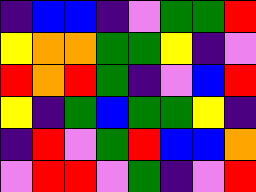[["indigo", "blue", "blue", "indigo", "violet", "green", "green", "red"], ["yellow", "orange", "orange", "green", "green", "yellow", "indigo", "violet"], ["red", "orange", "red", "green", "indigo", "violet", "blue", "red"], ["yellow", "indigo", "green", "blue", "green", "green", "yellow", "indigo"], ["indigo", "red", "violet", "green", "red", "blue", "blue", "orange"], ["violet", "red", "red", "violet", "green", "indigo", "violet", "red"]]